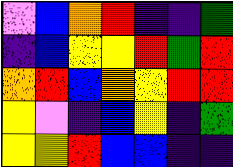[["violet", "blue", "orange", "red", "indigo", "indigo", "green"], ["indigo", "blue", "yellow", "yellow", "red", "green", "red"], ["orange", "red", "blue", "orange", "yellow", "red", "red"], ["yellow", "violet", "indigo", "blue", "yellow", "indigo", "green"], ["yellow", "yellow", "red", "blue", "blue", "indigo", "indigo"]]